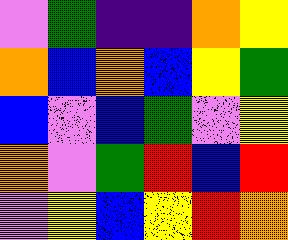[["violet", "green", "indigo", "indigo", "orange", "yellow"], ["orange", "blue", "orange", "blue", "yellow", "green"], ["blue", "violet", "blue", "green", "violet", "yellow"], ["orange", "violet", "green", "red", "blue", "red"], ["violet", "yellow", "blue", "yellow", "red", "orange"]]